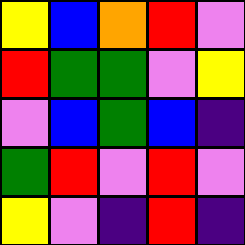[["yellow", "blue", "orange", "red", "violet"], ["red", "green", "green", "violet", "yellow"], ["violet", "blue", "green", "blue", "indigo"], ["green", "red", "violet", "red", "violet"], ["yellow", "violet", "indigo", "red", "indigo"]]